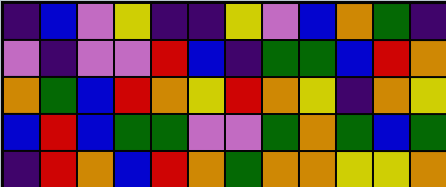[["indigo", "blue", "violet", "yellow", "indigo", "indigo", "yellow", "violet", "blue", "orange", "green", "indigo"], ["violet", "indigo", "violet", "violet", "red", "blue", "indigo", "green", "green", "blue", "red", "orange"], ["orange", "green", "blue", "red", "orange", "yellow", "red", "orange", "yellow", "indigo", "orange", "yellow"], ["blue", "red", "blue", "green", "green", "violet", "violet", "green", "orange", "green", "blue", "green"], ["indigo", "red", "orange", "blue", "red", "orange", "green", "orange", "orange", "yellow", "yellow", "orange"]]